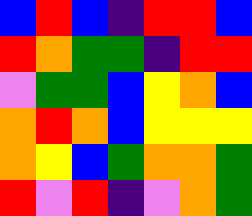[["blue", "red", "blue", "indigo", "red", "red", "blue"], ["red", "orange", "green", "green", "indigo", "red", "red"], ["violet", "green", "green", "blue", "yellow", "orange", "blue"], ["orange", "red", "orange", "blue", "yellow", "yellow", "yellow"], ["orange", "yellow", "blue", "green", "orange", "orange", "green"], ["red", "violet", "red", "indigo", "violet", "orange", "green"]]